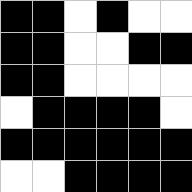[["black", "black", "white", "black", "white", "white"], ["black", "black", "white", "white", "black", "black"], ["black", "black", "white", "white", "white", "white"], ["white", "black", "black", "black", "black", "white"], ["black", "black", "black", "black", "black", "black"], ["white", "white", "black", "black", "black", "black"]]